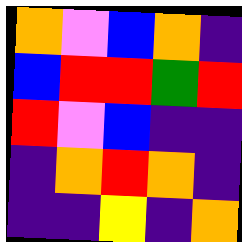[["orange", "violet", "blue", "orange", "indigo"], ["blue", "red", "red", "green", "red"], ["red", "violet", "blue", "indigo", "indigo"], ["indigo", "orange", "red", "orange", "indigo"], ["indigo", "indigo", "yellow", "indigo", "orange"]]